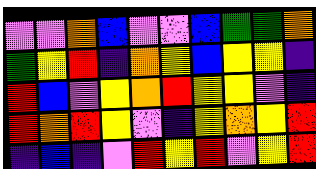[["violet", "violet", "orange", "blue", "violet", "violet", "blue", "green", "green", "orange"], ["green", "yellow", "red", "indigo", "orange", "yellow", "blue", "yellow", "yellow", "indigo"], ["red", "blue", "violet", "yellow", "orange", "red", "yellow", "yellow", "violet", "indigo"], ["red", "orange", "red", "yellow", "violet", "indigo", "yellow", "orange", "yellow", "red"], ["indigo", "blue", "indigo", "violet", "red", "yellow", "red", "violet", "yellow", "red"]]